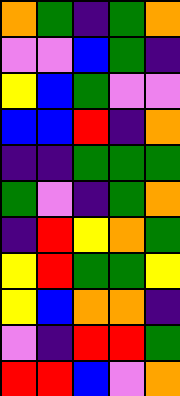[["orange", "green", "indigo", "green", "orange"], ["violet", "violet", "blue", "green", "indigo"], ["yellow", "blue", "green", "violet", "violet"], ["blue", "blue", "red", "indigo", "orange"], ["indigo", "indigo", "green", "green", "green"], ["green", "violet", "indigo", "green", "orange"], ["indigo", "red", "yellow", "orange", "green"], ["yellow", "red", "green", "green", "yellow"], ["yellow", "blue", "orange", "orange", "indigo"], ["violet", "indigo", "red", "red", "green"], ["red", "red", "blue", "violet", "orange"]]